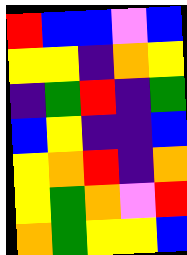[["red", "blue", "blue", "violet", "blue"], ["yellow", "yellow", "indigo", "orange", "yellow"], ["indigo", "green", "red", "indigo", "green"], ["blue", "yellow", "indigo", "indigo", "blue"], ["yellow", "orange", "red", "indigo", "orange"], ["yellow", "green", "orange", "violet", "red"], ["orange", "green", "yellow", "yellow", "blue"]]